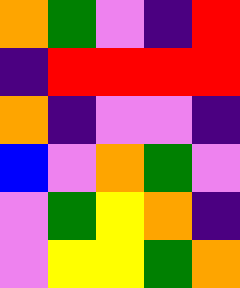[["orange", "green", "violet", "indigo", "red"], ["indigo", "red", "red", "red", "red"], ["orange", "indigo", "violet", "violet", "indigo"], ["blue", "violet", "orange", "green", "violet"], ["violet", "green", "yellow", "orange", "indigo"], ["violet", "yellow", "yellow", "green", "orange"]]